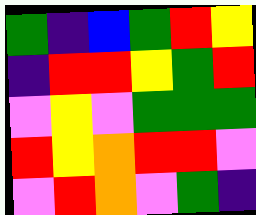[["green", "indigo", "blue", "green", "red", "yellow"], ["indigo", "red", "red", "yellow", "green", "red"], ["violet", "yellow", "violet", "green", "green", "green"], ["red", "yellow", "orange", "red", "red", "violet"], ["violet", "red", "orange", "violet", "green", "indigo"]]